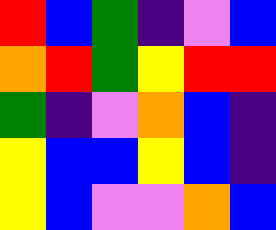[["red", "blue", "green", "indigo", "violet", "blue"], ["orange", "red", "green", "yellow", "red", "red"], ["green", "indigo", "violet", "orange", "blue", "indigo"], ["yellow", "blue", "blue", "yellow", "blue", "indigo"], ["yellow", "blue", "violet", "violet", "orange", "blue"]]